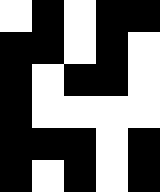[["white", "black", "white", "black", "black"], ["black", "black", "white", "black", "white"], ["black", "white", "black", "black", "white"], ["black", "white", "white", "white", "white"], ["black", "black", "black", "white", "black"], ["black", "white", "black", "white", "black"]]